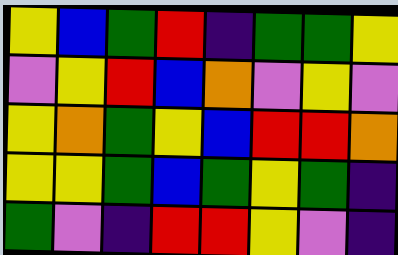[["yellow", "blue", "green", "red", "indigo", "green", "green", "yellow"], ["violet", "yellow", "red", "blue", "orange", "violet", "yellow", "violet"], ["yellow", "orange", "green", "yellow", "blue", "red", "red", "orange"], ["yellow", "yellow", "green", "blue", "green", "yellow", "green", "indigo"], ["green", "violet", "indigo", "red", "red", "yellow", "violet", "indigo"]]